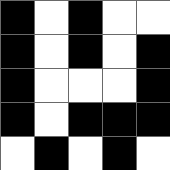[["black", "white", "black", "white", "white"], ["black", "white", "black", "white", "black"], ["black", "white", "white", "white", "black"], ["black", "white", "black", "black", "black"], ["white", "black", "white", "black", "white"]]